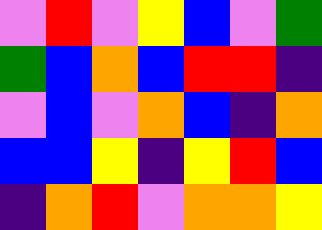[["violet", "red", "violet", "yellow", "blue", "violet", "green"], ["green", "blue", "orange", "blue", "red", "red", "indigo"], ["violet", "blue", "violet", "orange", "blue", "indigo", "orange"], ["blue", "blue", "yellow", "indigo", "yellow", "red", "blue"], ["indigo", "orange", "red", "violet", "orange", "orange", "yellow"]]